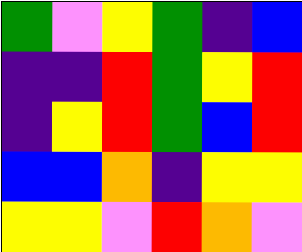[["green", "violet", "yellow", "green", "indigo", "blue"], ["indigo", "indigo", "red", "green", "yellow", "red"], ["indigo", "yellow", "red", "green", "blue", "red"], ["blue", "blue", "orange", "indigo", "yellow", "yellow"], ["yellow", "yellow", "violet", "red", "orange", "violet"]]